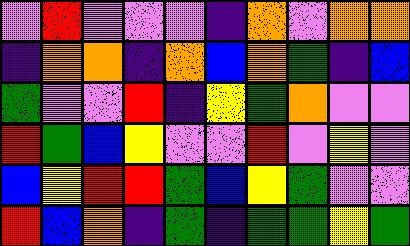[["violet", "red", "violet", "violet", "violet", "indigo", "orange", "violet", "orange", "orange"], ["indigo", "orange", "orange", "indigo", "orange", "blue", "orange", "green", "indigo", "blue"], ["green", "violet", "violet", "red", "indigo", "yellow", "green", "orange", "violet", "violet"], ["red", "green", "blue", "yellow", "violet", "violet", "red", "violet", "yellow", "violet"], ["blue", "yellow", "red", "red", "green", "blue", "yellow", "green", "violet", "violet"], ["red", "blue", "orange", "indigo", "green", "indigo", "green", "green", "yellow", "green"]]